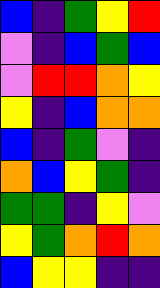[["blue", "indigo", "green", "yellow", "red"], ["violet", "indigo", "blue", "green", "blue"], ["violet", "red", "red", "orange", "yellow"], ["yellow", "indigo", "blue", "orange", "orange"], ["blue", "indigo", "green", "violet", "indigo"], ["orange", "blue", "yellow", "green", "indigo"], ["green", "green", "indigo", "yellow", "violet"], ["yellow", "green", "orange", "red", "orange"], ["blue", "yellow", "yellow", "indigo", "indigo"]]